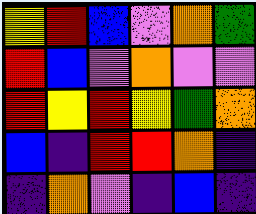[["yellow", "red", "blue", "violet", "orange", "green"], ["red", "blue", "violet", "orange", "violet", "violet"], ["red", "yellow", "red", "yellow", "green", "orange"], ["blue", "indigo", "red", "red", "orange", "indigo"], ["indigo", "orange", "violet", "indigo", "blue", "indigo"]]